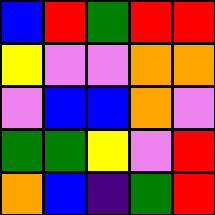[["blue", "red", "green", "red", "red"], ["yellow", "violet", "violet", "orange", "orange"], ["violet", "blue", "blue", "orange", "violet"], ["green", "green", "yellow", "violet", "red"], ["orange", "blue", "indigo", "green", "red"]]